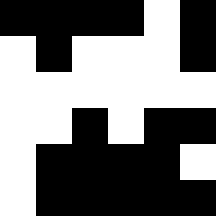[["black", "black", "black", "black", "white", "black"], ["white", "black", "white", "white", "white", "black"], ["white", "white", "white", "white", "white", "white"], ["white", "white", "black", "white", "black", "black"], ["white", "black", "black", "black", "black", "white"], ["white", "black", "black", "black", "black", "black"]]